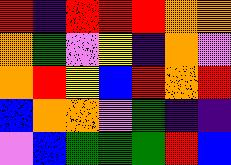[["red", "indigo", "red", "red", "red", "orange", "orange"], ["orange", "green", "violet", "yellow", "indigo", "orange", "violet"], ["orange", "red", "yellow", "blue", "red", "orange", "red"], ["blue", "orange", "orange", "violet", "green", "indigo", "indigo"], ["violet", "blue", "green", "green", "green", "red", "blue"]]